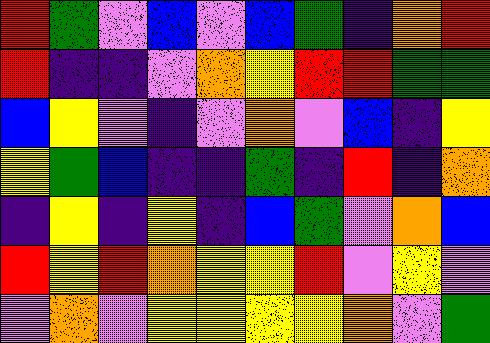[["red", "green", "violet", "blue", "violet", "blue", "green", "indigo", "orange", "red"], ["red", "indigo", "indigo", "violet", "orange", "yellow", "red", "red", "green", "green"], ["blue", "yellow", "violet", "indigo", "violet", "orange", "violet", "blue", "indigo", "yellow"], ["yellow", "green", "blue", "indigo", "indigo", "green", "indigo", "red", "indigo", "orange"], ["indigo", "yellow", "indigo", "yellow", "indigo", "blue", "green", "violet", "orange", "blue"], ["red", "yellow", "red", "orange", "yellow", "yellow", "red", "violet", "yellow", "violet"], ["violet", "orange", "violet", "yellow", "yellow", "yellow", "yellow", "orange", "violet", "green"]]